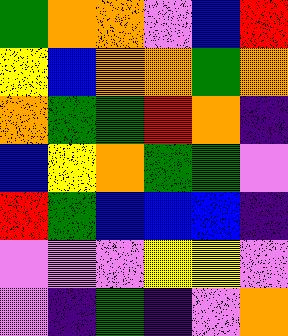[["green", "orange", "orange", "violet", "blue", "red"], ["yellow", "blue", "orange", "orange", "green", "orange"], ["orange", "green", "green", "red", "orange", "indigo"], ["blue", "yellow", "orange", "green", "green", "violet"], ["red", "green", "blue", "blue", "blue", "indigo"], ["violet", "violet", "violet", "yellow", "yellow", "violet"], ["violet", "indigo", "green", "indigo", "violet", "orange"]]